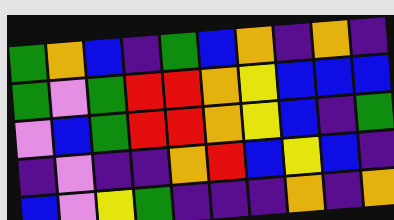[["green", "orange", "blue", "indigo", "green", "blue", "orange", "indigo", "orange", "indigo"], ["green", "violet", "green", "red", "red", "orange", "yellow", "blue", "blue", "blue"], ["violet", "blue", "green", "red", "red", "orange", "yellow", "blue", "indigo", "green"], ["indigo", "violet", "indigo", "indigo", "orange", "red", "blue", "yellow", "blue", "indigo"], ["blue", "violet", "yellow", "green", "indigo", "indigo", "indigo", "orange", "indigo", "orange"]]